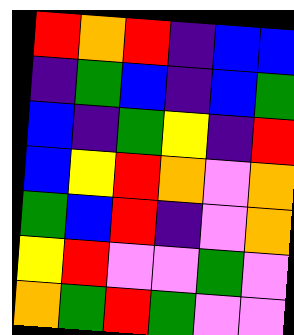[["red", "orange", "red", "indigo", "blue", "blue"], ["indigo", "green", "blue", "indigo", "blue", "green"], ["blue", "indigo", "green", "yellow", "indigo", "red"], ["blue", "yellow", "red", "orange", "violet", "orange"], ["green", "blue", "red", "indigo", "violet", "orange"], ["yellow", "red", "violet", "violet", "green", "violet"], ["orange", "green", "red", "green", "violet", "violet"]]